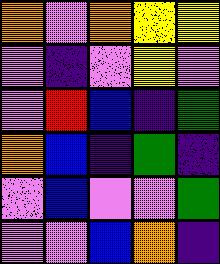[["orange", "violet", "orange", "yellow", "yellow"], ["violet", "indigo", "violet", "yellow", "violet"], ["violet", "red", "blue", "indigo", "green"], ["orange", "blue", "indigo", "green", "indigo"], ["violet", "blue", "violet", "violet", "green"], ["violet", "violet", "blue", "orange", "indigo"]]